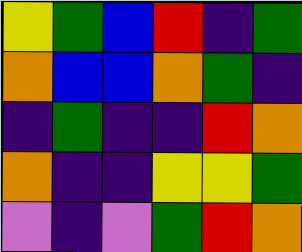[["yellow", "green", "blue", "red", "indigo", "green"], ["orange", "blue", "blue", "orange", "green", "indigo"], ["indigo", "green", "indigo", "indigo", "red", "orange"], ["orange", "indigo", "indigo", "yellow", "yellow", "green"], ["violet", "indigo", "violet", "green", "red", "orange"]]